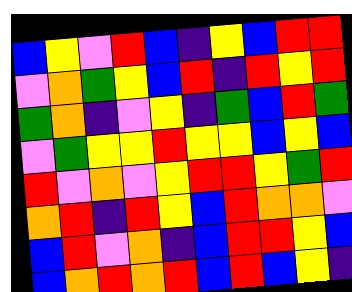[["blue", "yellow", "violet", "red", "blue", "indigo", "yellow", "blue", "red", "red"], ["violet", "orange", "green", "yellow", "blue", "red", "indigo", "red", "yellow", "red"], ["green", "orange", "indigo", "violet", "yellow", "indigo", "green", "blue", "red", "green"], ["violet", "green", "yellow", "yellow", "red", "yellow", "yellow", "blue", "yellow", "blue"], ["red", "violet", "orange", "violet", "yellow", "red", "red", "yellow", "green", "red"], ["orange", "red", "indigo", "red", "yellow", "blue", "red", "orange", "orange", "violet"], ["blue", "red", "violet", "orange", "indigo", "blue", "red", "red", "yellow", "blue"], ["blue", "orange", "red", "orange", "red", "blue", "red", "blue", "yellow", "indigo"]]